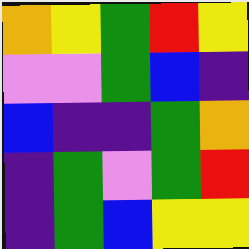[["orange", "yellow", "green", "red", "yellow"], ["violet", "violet", "green", "blue", "indigo"], ["blue", "indigo", "indigo", "green", "orange"], ["indigo", "green", "violet", "green", "red"], ["indigo", "green", "blue", "yellow", "yellow"]]